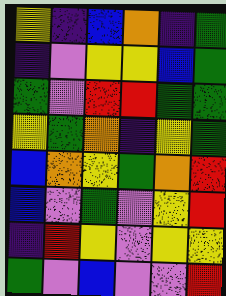[["yellow", "indigo", "blue", "orange", "indigo", "green"], ["indigo", "violet", "yellow", "yellow", "blue", "green"], ["green", "violet", "red", "red", "green", "green"], ["yellow", "green", "orange", "indigo", "yellow", "green"], ["blue", "orange", "yellow", "green", "orange", "red"], ["blue", "violet", "green", "violet", "yellow", "red"], ["indigo", "red", "yellow", "violet", "yellow", "yellow"], ["green", "violet", "blue", "violet", "violet", "red"]]